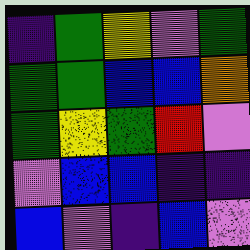[["indigo", "green", "yellow", "violet", "green"], ["green", "green", "blue", "blue", "orange"], ["green", "yellow", "green", "red", "violet"], ["violet", "blue", "blue", "indigo", "indigo"], ["blue", "violet", "indigo", "blue", "violet"]]